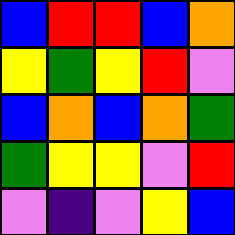[["blue", "red", "red", "blue", "orange"], ["yellow", "green", "yellow", "red", "violet"], ["blue", "orange", "blue", "orange", "green"], ["green", "yellow", "yellow", "violet", "red"], ["violet", "indigo", "violet", "yellow", "blue"]]